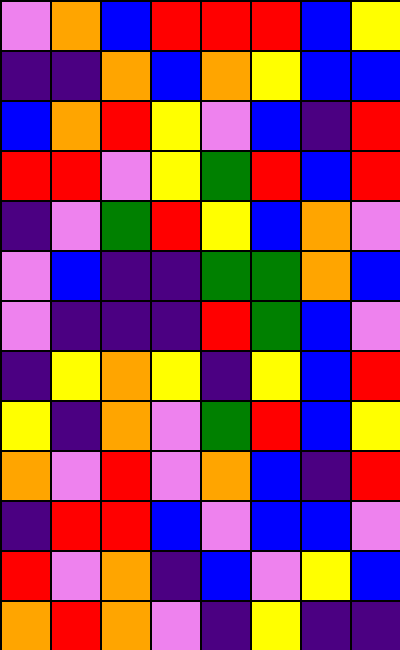[["violet", "orange", "blue", "red", "red", "red", "blue", "yellow"], ["indigo", "indigo", "orange", "blue", "orange", "yellow", "blue", "blue"], ["blue", "orange", "red", "yellow", "violet", "blue", "indigo", "red"], ["red", "red", "violet", "yellow", "green", "red", "blue", "red"], ["indigo", "violet", "green", "red", "yellow", "blue", "orange", "violet"], ["violet", "blue", "indigo", "indigo", "green", "green", "orange", "blue"], ["violet", "indigo", "indigo", "indigo", "red", "green", "blue", "violet"], ["indigo", "yellow", "orange", "yellow", "indigo", "yellow", "blue", "red"], ["yellow", "indigo", "orange", "violet", "green", "red", "blue", "yellow"], ["orange", "violet", "red", "violet", "orange", "blue", "indigo", "red"], ["indigo", "red", "red", "blue", "violet", "blue", "blue", "violet"], ["red", "violet", "orange", "indigo", "blue", "violet", "yellow", "blue"], ["orange", "red", "orange", "violet", "indigo", "yellow", "indigo", "indigo"]]